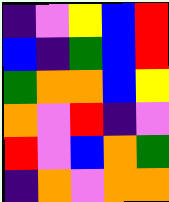[["indigo", "violet", "yellow", "blue", "red"], ["blue", "indigo", "green", "blue", "red"], ["green", "orange", "orange", "blue", "yellow"], ["orange", "violet", "red", "indigo", "violet"], ["red", "violet", "blue", "orange", "green"], ["indigo", "orange", "violet", "orange", "orange"]]